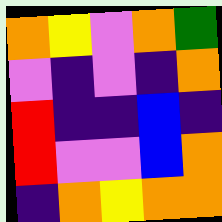[["orange", "yellow", "violet", "orange", "green"], ["violet", "indigo", "violet", "indigo", "orange"], ["red", "indigo", "indigo", "blue", "indigo"], ["red", "violet", "violet", "blue", "orange"], ["indigo", "orange", "yellow", "orange", "orange"]]